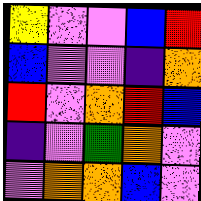[["yellow", "violet", "violet", "blue", "red"], ["blue", "violet", "violet", "indigo", "orange"], ["red", "violet", "orange", "red", "blue"], ["indigo", "violet", "green", "orange", "violet"], ["violet", "orange", "orange", "blue", "violet"]]